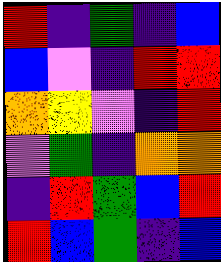[["red", "indigo", "green", "indigo", "blue"], ["blue", "violet", "indigo", "red", "red"], ["orange", "yellow", "violet", "indigo", "red"], ["violet", "green", "indigo", "orange", "orange"], ["indigo", "red", "green", "blue", "red"], ["red", "blue", "green", "indigo", "blue"]]